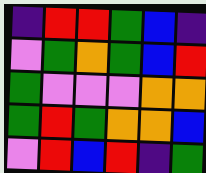[["indigo", "red", "red", "green", "blue", "indigo"], ["violet", "green", "orange", "green", "blue", "red"], ["green", "violet", "violet", "violet", "orange", "orange"], ["green", "red", "green", "orange", "orange", "blue"], ["violet", "red", "blue", "red", "indigo", "green"]]